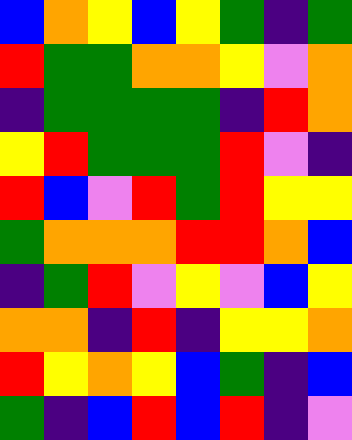[["blue", "orange", "yellow", "blue", "yellow", "green", "indigo", "green"], ["red", "green", "green", "orange", "orange", "yellow", "violet", "orange"], ["indigo", "green", "green", "green", "green", "indigo", "red", "orange"], ["yellow", "red", "green", "green", "green", "red", "violet", "indigo"], ["red", "blue", "violet", "red", "green", "red", "yellow", "yellow"], ["green", "orange", "orange", "orange", "red", "red", "orange", "blue"], ["indigo", "green", "red", "violet", "yellow", "violet", "blue", "yellow"], ["orange", "orange", "indigo", "red", "indigo", "yellow", "yellow", "orange"], ["red", "yellow", "orange", "yellow", "blue", "green", "indigo", "blue"], ["green", "indigo", "blue", "red", "blue", "red", "indigo", "violet"]]